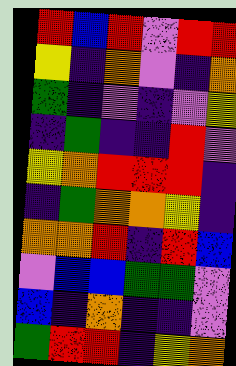[["red", "blue", "red", "violet", "red", "red"], ["yellow", "indigo", "orange", "violet", "indigo", "orange"], ["green", "indigo", "violet", "indigo", "violet", "yellow"], ["indigo", "green", "indigo", "indigo", "red", "violet"], ["yellow", "orange", "red", "red", "red", "indigo"], ["indigo", "green", "orange", "orange", "yellow", "indigo"], ["orange", "orange", "red", "indigo", "red", "blue"], ["violet", "blue", "blue", "green", "green", "violet"], ["blue", "indigo", "orange", "indigo", "indigo", "violet"], ["green", "red", "red", "indigo", "yellow", "orange"]]